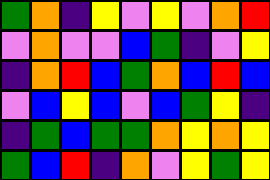[["green", "orange", "indigo", "yellow", "violet", "yellow", "violet", "orange", "red"], ["violet", "orange", "violet", "violet", "blue", "green", "indigo", "violet", "yellow"], ["indigo", "orange", "red", "blue", "green", "orange", "blue", "red", "blue"], ["violet", "blue", "yellow", "blue", "violet", "blue", "green", "yellow", "indigo"], ["indigo", "green", "blue", "green", "green", "orange", "yellow", "orange", "yellow"], ["green", "blue", "red", "indigo", "orange", "violet", "yellow", "green", "yellow"]]